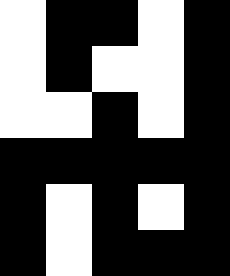[["white", "black", "black", "white", "black"], ["white", "black", "white", "white", "black"], ["white", "white", "black", "white", "black"], ["black", "black", "black", "black", "black"], ["black", "white", "black", "white", "black"], ["black", "white", "black", "black", "black"]]